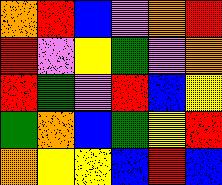[["orange", "red", "blue", "violet", "orange", "red"], ["red", "violet", "yellow", "green", "violet", "orange"], ["red", "green", "violet", "red", "blue", "yellow"], ["green", "orange", "blue", "green", "yellow", "red"], ["orange", "yellow", "yellow", "blue", "red", "blue"]]